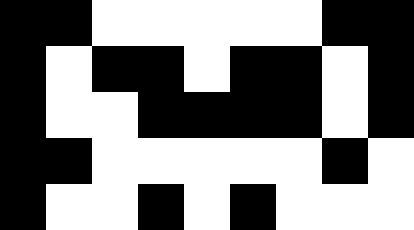[["black", "black", "white", "white", "white", "white", "white", "black", "black"], ["black", "white", "black", "black", "white", "black", "black", "white", "black"], ["black", "white", "white", "black", "black", "black", "black", "white", "black"], ["black", "black", "white", "white", "white", "white", "white", "black", "white"], ["black", "white", "white", "black", "white", "black", "white", "white", "white"]]